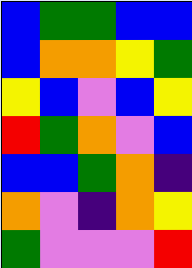[["blue", "green", "green", "blue", "blue"], ["blue", "orange", "orange", "yellow", "green"], ["yellow", "blue", "violet", "blue", "yellow"], ["red", "green", "orange", "violet", "blue"], ["blue", "blue", "green", "orange", "indigo"], ["orange", "violet", "indigo", "orange", "yellow"], ["green", "violet", "violet", "violet", "red"]]